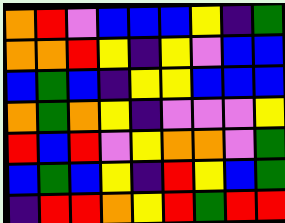[["orange", "red", "violet", "blue", "blue", "blue", "yellow", "indigo", "green"], ["orange", "orange", "red", "yellow", "indigo", "yellow", "violet", "blue", "blue"], ["blue", "green", "blue", "indigo", "yellow", "yellow", "blue", "blue", "blue"], ["orange", "green", "orange", "yellow", "indigo", "violet", "violet", "violet", "yellow"], ["red", "blue", "red", "violet", "yellow", "orange", "orange", "violet", "green"], ["blue", "green", "blue", "yellow", "indigo", "red", "yellow", "blue", "green"], ["indigo", "red", "red", "orange", "yellow", "red", "green", "red", "red"]]